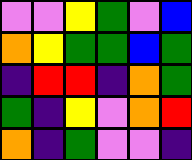[["violet", "violet", "yellow", "green", "violet", "blue"], ["orange", "yellow", "green", "green", "blue", "green"], ["indigo", "red", "red", "indigo", "orange", "green"], ["green", "indigo", "yellow", "violet", "orange", "red"], ["orange", "indigo", "green", "violet", "violet", "indigo"]]